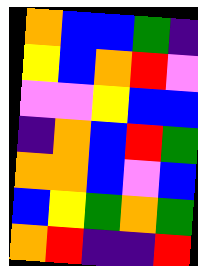[["orange", "blue", "blue", "green", "indigo"], ["yellow", "blue", "orange", "red", "violet"], ["violet", "violet", "yellow", "blue", "blue"], ["indigo", "orange", "blue", "red", "green"], ["orange", "orange", "blue", "violet", "blue"], ["blue", "yellow", "green", "orange", "green"], ["orange", "red", "indigo", "indigo", "red"]]